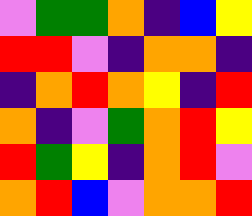[["violet", "green", "green", "orange", "indigo", "blue", "yellow"], ["red", "red", "violet", "indigo", "orange", "orange", "indigo"], ["indigo", "orange", "red", "orange", "yellow", "indigo", "red"], ["orange", "indigo", "violet", "green", "orange", "red", "yellow"], ["red", "green", "yellow", "indigo", "orange", "red", "violet"], ["orange", "red", "blue", "violet", "orange", "orange", "red"]]